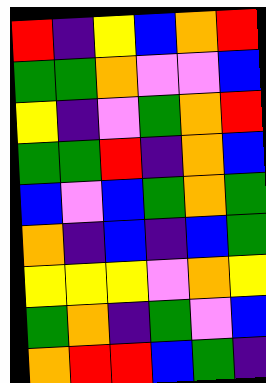[["red", "indigo", "yellow", "blue", "orange", "red"], ["green", "green", "orange", "violet", "violet", "blue"], ["yellow", "indigo", "violet", "green", "orange", "red"], ["green", "green", "red", "indigo", "orange", "blue"], ["blue", "violet", "blue", "green", "orange", "green"], ["orange", "indigo", "blue", "indigo", "blue", "green"], ["yellow", "yellow", "yellow", "violet", "orange", "yellow"], ["green", "orange", "indigo", "green", "violet", "blue"], ["orange", "red", "red", "blue", "green", "indigo"]]